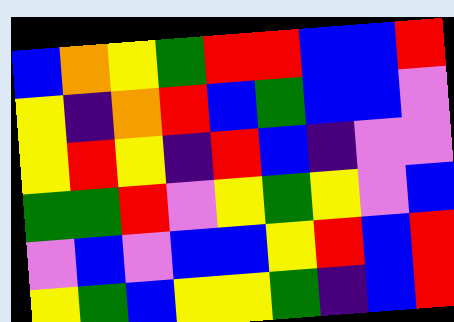[["blue", "orange", "yellow", "green", "red", "red", "blue", "blue", "red"], ["yellow", "indigo", "orange", "red", "blue", "green", "blue", "blue", "violet"], ["yellow", "red", "yellow", "indigo", "red", "blue", "indigo", "violet", "violet"], ["green", "green", "red", "violet", "yellow", "green", "yellow", "violet", "blue"], ["violet", "blue", "violet", "blue", "blue", "yellow", "red", "blue", "red"], ["yellow", "green", "blue", "yellow", "yellow", "green", "indigo", "blue", "red"]]